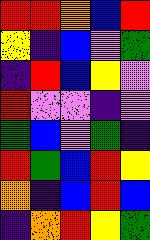[["red", "red", "orange", "blue", "red"], ["yellow", "indigo", "blue", "violet", "green"], ["indigo", "red", "blue", "yellow", "violet"], ["red", "violet", "violet", "indigo", "violet"], ["green", "blue", "violet", "green", "indigo"], ["red", "green", "blue", "red", "yellow"], ["orange", "indigo", "blue", "red", "blue"], ["indigo", "orange", "red", "yellow", "green"]]